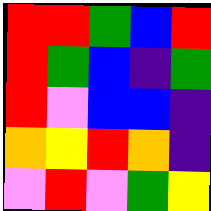[["red", "red", "green", "blue", "red"], ["red", "green", "blue", "indigo", "green"], ["red", "violet", "blue", "blue", "indigo"], ["orange", "yellow", "red", "orange", "indigo"], ["violet", "red", "violet", "green", "yellow"]]